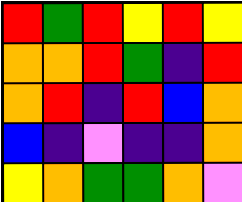[["red", "green", "red", "yellow", "red", "yellow"], ["orange", "orange", "red", "green", "indigo", "red"], ["orange", "red", "indigo", "red", "blue", "orange"], ["blue", "indigo", "violet", "indigo", "indigo", "orange"], ["yellow", "orange", "green", "green", "orange", "violet"]]